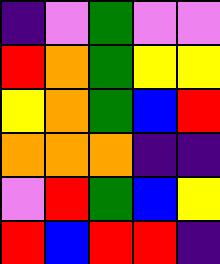[["indigo", "violet", "green", "violet", "violet"], ["red", "orange", "green", "yellow", "yellow"], ["yellow", "orange", "green", "blue", "red"], ["orange", "orange", "orange", "indigo", "indigo"], ["violet", "red", "green", "blue", "yellow"], ["red", "blue", "red", "red", "indigo"]]